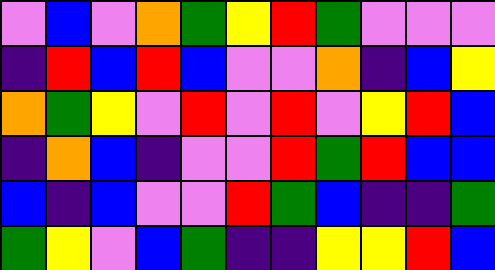[["violet", "blue", "violet", "orange", "green", "yellow", "red", "green", "violet", "violet", "violet"], ["indigo", "red", "blue", "red", "blue", "violet", "violet", "orange", "indigo", "blue", "yellow"], ["orange", "green", "yellow", "violet", "red", "violet", "red", "violet", "yellow", "red", "blue"], ["indigo", "orange", "blue", "indigo", "violet", "violet", "red", "green", "red", "blue", "blue"], ["blue", "indigo", "blue", "violet", "violet", "red", "green", "blue", "indigo", "indigo", "green"], ["green", "yellow", "violet", "blue", "green", "indigo", "indigo", "yellow", "yellow", "red", "blue"]]